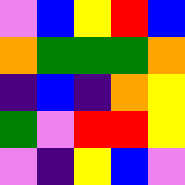[["violet", "blue", "yellow", "red", "blue"], ["orange", "green", "green", "green", "orange"], ["indigo", "blue", "indigo", "orange", "yellow"], ["green", "violet", "red", "red", "yellow"], ["violet", "indigo", "yellow", "blue", "violet"]]